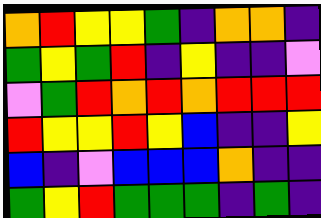[["orange", "red", "yellow", "yellow", "green", "indigo", "orange", "orange", "indigo"], ["green", "yellow", "green", "red", "indigo", "yellow", "indigo", "indigo", "violet"], ["violet", "green", "red", "orange", "red", "orange", "red", "red", "red"], ["red", "yellow", "yellow", "red", "yellow", "blue", "indigo", "indigo", "yellow"], ["blue", "indigo", "violet", "blue", "blue", "blue", "orange", "indigo", "indigo"], ["green", "yellow", "red", "green", "green", "green", "indigo", "green", "indigo"]]